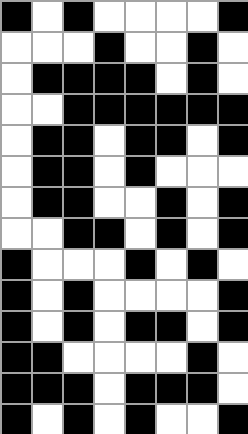[["black", "white", "black", "white", "white", "white", "white", "black"], ["white", "white", "white", "black", "white", "white", "black", "white"], ["white", "black", "black", "black", "black", "white", "black", "white"], ["white", "white", "black", "black", "black", "black", "black", "black"], ["white", "black", "black", "white", "black", "black", "white", "black"], ["white", "black", "black", "white", "black", "white", "white", "white"], ["white", "black", "black", "white", "white", "black", "white", "black"], ["white", "white", "black", "black", "white", "black", "white", "black"], ["black", "white", "white", "white", "black", "white", "black", "white"], ["black", "white", "black", "white", "white", "white", "white", "black"], ["black", "white", "black", "white", "black", "black", "white", "black"], ["black", "black", "white", "white", "white", "white", "black", "white"], ["black", "black", "black", "white", "black", "black", "black", "white"], ["black", "white", "black", "white", "black", "white", "white", "black"]]